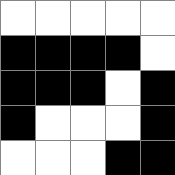[["white", "white", "white", "white", "white"], ["black", "black", "black", "black", "white"], ["black", "black", "black", "white", "black"], ["black", "white", "white", "white", "black"], ["white", "white", "white", "black", "black"]]